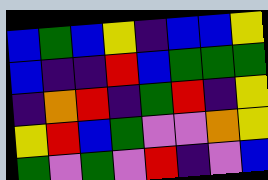[["blue", "green", "blue", "yellow", "indigo", "blue", "blue", "yellow"], ["blue", "indigo", "indigo", "red", "blue", "green", "green", "green"], ["indigo", "orange", "red", "indigo", "green", "red", "indigo", "yellow"], ["yellow", "red", "blue", "green", "violet", "violet", "orange", "yellow"], ["green", "violet", "green", "violet", "red", "indigo", "violet", "blue"]]